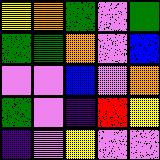[["yellow", "orange", "green", "violet", "green"], ["green", "green", "orange", "violet", "blue"], ["violet", "violet", "blue", "violet", "orange"], ["green", "violet", "indigo", "red", "yellow"], ["indigo", "violet", "yellow", "violet", "violet"]]